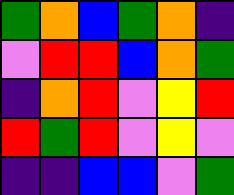[["green", "orange", "blue", "green", "orange", "indigo"], ["violet", "red", "red", "blue", "orange", "green"], ["indigo", "orange", "red", "violet", "yellow", "red"], ["red", "green", "red", "violet", "yellow", "violet"], ["indigo", "indigo", "blue", "blue", "violet", "green"]]